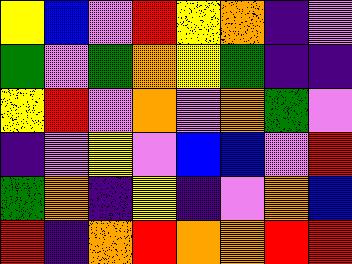[["yellow", "blue", "violet", "red", "yellow", "orange", "indigo", "violet"], ["green", "violet", "green", "orange", "yellow", "green", "indigo", "indigo"], ["yellow", "red", "violet", "orange", "violet", "orange", "green", "violet"], ["indigo", "violet", "yellow", "violet", "blue", "blue", "violet", "red"], ["green", "orange", "indigo", "yellow", "indigo", "violet", "orange", "blue"], ["red", "indigo", "orange", "red", "orange", "orange", "red", "red"]]